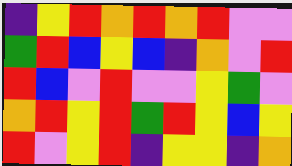[["indigo", "yellow", "red", "orange", "red", "orange", "red", "violet", "violet"], ["green", "red", "blue", "yellow", "blue", "indigo", "orange", "violet", "red"], ["red", "blue", "violet", "red", "violet", "violet", "yellow", "green", "violet"], ["orange", "red", "yellow", "red", "green", "red", "yellow", "blue", "yellow"], ["red", "violet", "yellow", "red", "indigo", "yellow", "yellow", "indigo", "orange"]]